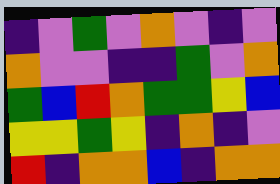[["indigo", "violet", "green", "violet", "orange", "violet", "indigo", "violet"], ["orange", "violet", "violet", "indigo", "indigo", "green", "violet", "orange"], ["green", "blue", "red", "orange", "green", "green", "yellow", "blue"], ["yellow", "yellow", "green", "yellow", "indigo", "orange", "indigo", "violet"], ["red", "indigo", "orange", "orange", "blue", "indigo", "orange", "orange"]]